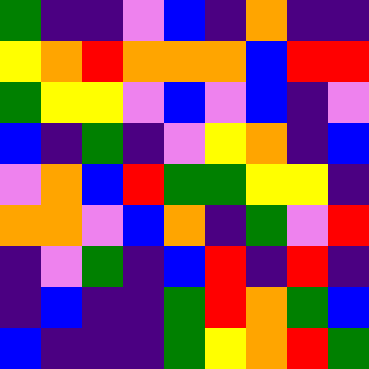[["green", "indigo", "indigo", "violet", "blue", "indigo", "orange", "indigo", "indigo"], ["yellow", "orange", "red", "orange", "orange", "orange", "blue", "red", "red"], ["green", "yellow", "yellow", "violet", "blue", "violet", "blue", "indigo", "violet"], ["blue", "indigo", "green", "indigo", "violet", "yellow", "orange", "indigo", "blue"], ["violet", "orange", "blue", "red", "green", "green", "yellow", "yellow", "indigo"], ["orange", "orange", "violet", "blue", "orange", "indigo", "green", "violet", "red"], ["indigo", "violet", "green", "indigo", "blue", "red", "indigo", "red", "indigo"], ["indigo", "blue", "indigo", "indigo", "green", "red", "orange", "green", "blue"], ["blue", "indigo", "indigo", "indigo", "green", "yellow", "orange", "red", "green"]]